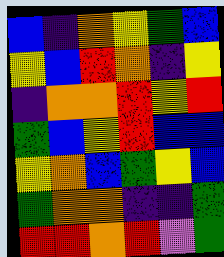[["blue", "indigo", "orange", "yellow", "green", "blue"], ["yellow", "blue", "red", "orange", "indigo", "yellow"], ["indigo", "orange", "orange", "red", "yellow", "red"], ["green", "blue", "yellow", "red", "blue", "blue"], ["yellow", "orange", "blue", "green", "yellow", "blue"], ["green", "orange", "orange", "indigo", "indigo", "green"], ["red", "red", "orange", "red", "violet", "green"]]